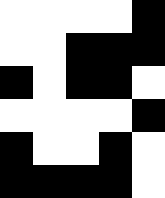[["white", "white", "white", "white", "black"], ["white", "white", "black", "black", "black"], ["black", "white", "black", "black", "white"], ["white", "white", "white", "white", "black"], ["black", "white", "white", "black", "white"], ["black", "black", "black", "black", "white"]]